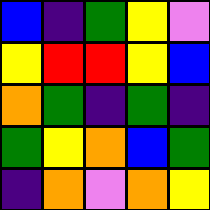[["blue", "indigo", "green", "yellow", "violet"], ["yellow", "red", "red", "yellow", "blue"], ["orange", "green", "indigo", "green", "indigo"], ["green", "yellow", "orange", "blue", "green"], ["indigo", "orange", "violet", "orange", "yellow"]]